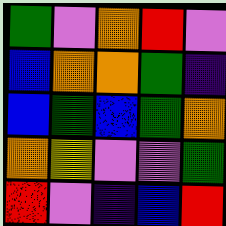[["green", "violet", "orange", "red", "violet"], ["blue", "orange", "orange", "green", "indigo"], ["blue", "green", "blue", "green", "orange"], ["orange", "yellow", "violet", "violet", "green"], ["red", "violet", "indigo", "blue", "red"]]